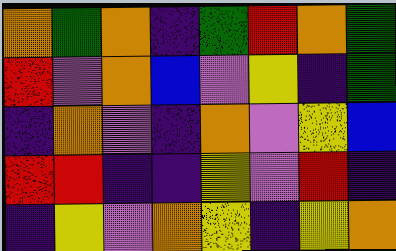[["orange", "green", "orange", "indigo", "green", "red", "orange", "green"], ["red", "violet", "orange", "blue", "violet", "yellow", "indigo", "green"], ["indigo", "orange", "violet", "indigo", "orange", "violet", "yellow", "blue"], ["red", "red", "indigo", "indigo", "yellow", "violet", "red", "indigo"], ["indigo", "yellow", "violet", "orange", "yellow", "indigo", "yellow", "orange"]]